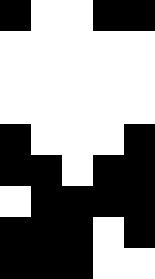[["black", "white", "white", "black", "black"], ["white", "white", "white", "white", "white"], ["white", "white", "white", "white", "white"], ["white", "white", "white", "white", "white"], ["black", "white", "white", "white", "black"], ["black", "black", "white", "black", "black"], ["white", "black", "black", "black", "black"], ["black", "black", "black", "white", "black"], ["black", "black", "black", "white", "white"]]